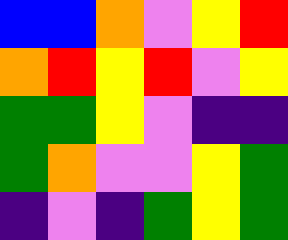[["blue", "blue", "orange", "violet", "yellow", "red"], ["orange", "red", "yellow", "red", "violet", "yellow"], ["green", "green", "yellow", "violet", "indigo", "indigo"], ["green", "orange", "violet", "violet", "yellow", "green"], ["indigo", "violet", "indigo", "green", "yellow", "green"]]